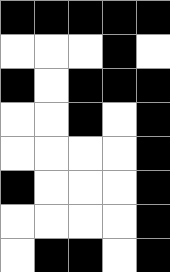[["black", "black", "black", "black", "black"], ["white", "white", "white", "black", "white"], ["black", "white", "black", "black", "black"], ["white", "white", "black", "white", "black"], ["white", "white", "white", "white", "black"], ["black", "white", "white", "white", "black"], ["white", "white", "white", "white", "black"], ["white", "black", "black", "white", "black"]]